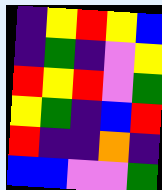[["indigo", "yellow", "red", "yellow", "blue"], ["indigo", "green", "indigo", "violet", "yellow"], ["red", "yellow", "red", "violet", "green"], ["yellow", "green", "indigo", "blue", "red"], ["red", "indigo", "indigo", "orange", "indigo"], ["blue", "blue", "violet", "violet", "green"]]